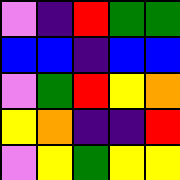[["violet", "indigo", "red", "green", "green"], ["blue", "blue", "indigo", "blue", "blue"], ["violet", "green", "red", "yellow", "orange"], ["yellow", "orange", "indigo", "indigo", "red"], ["violet", "yellow", "green", "yellow", "yellow"]]